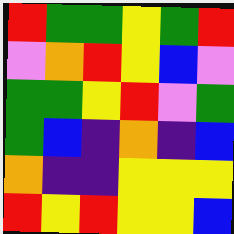[["red", "green", "green", "yellow", "green", "red"], ["violet", "orange", "red", "yellow", "blue", "violet"], ["green", "green", "yellow", "red", "violet", "green"], ["green", "blue", "indigo", "orange", "indigo", "blue"], ["orange", "indigo", "indigo", "yellow", "yellow", "yellow"], ["red", "yellow", "red", "yellow", "yellow", "blue"]]